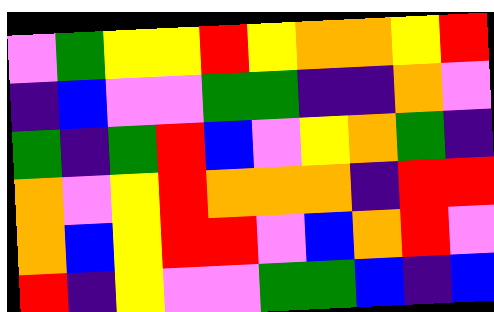[["violet", "green", "yellow", "yellow", "red", "yellow", "orange", "orange", "yellow", "red"], ["indigo", "blue", "violet", "violet", "green", "green", "indigo", "indigo", "orange", "violet"], ["green", "indigo", "green", "red", "blue", "violet", "yellow", "orange", "green", "indigo"], ["orange", "violet", "yellow", "red", "orange", "orange", "orange", "indigo", "red", "red"], ["orange", "blue", "yellow", "red", "red", "violet", "blue", "orange", "red", "violet"], ["red", "indigo", "yellow", "violet", "violet", "green", "green", "blue", "indigo", "blue"]]